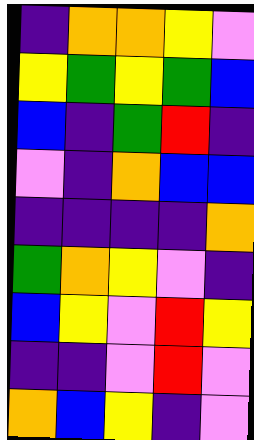[["indigo", "orange", "orange", "yellow", "violet"], ["yellow", "green", "yellow", "green", "blue"], ["blue", "indigo", "green", "red", "indigo"], ["violet", "indigo", "orange", "blue", "blue"], ["indigo", "indigo", "indigo", "indigo", "orange"], ["green", "orange", "yellow", "violet", "indigo"], ["blue", "yellow", "violet", "red", "yellow"], ["indigo", "indigo", "violet", "red", "violet"], ["orange", "blue", "yellow", "indigo", "violet"]]